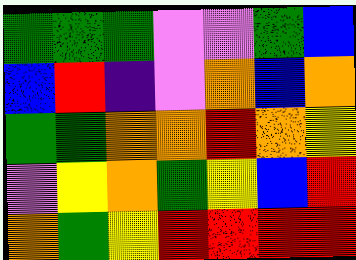[["green", "green", "green", "violet", "violet", "green", "blue"], ["blue", "red", "indigo", "violet", "orange", "blue", "orange"], ["green", "green", "orange", "orange", "red", "orange", "yellow"], ["violet", "yellow", "orange", "green", "yellow", "blue", "red"], ["orange", "green", "yellow", "red", "red", "red", "red"]]